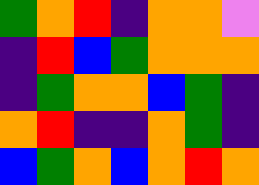[["green", "orange", "red", "indigo", "orange", "orange", "violet"], ["indigo", "red", "blue", "green", "orange", "orange", "orange"], ["indigo", "green", "orange", "orange", "blue", "green", "indigo"], ["orange", "red", "indigo", "indigo", "orange", "green", "indigo"], ["blue", "green", "orange", "blue", "orange", "red", "orange"]]